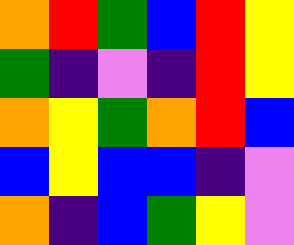[["orange", "red", "green", "blue", "red", "yellow"], ["green", "indigo", "violet", "indigo", "red", "yellow"], ["orange", "yellow", "green", "orange", "red", "blue"], ["blue", "yellow", "blue", "blue", "indigo", "violet"], ["orange", "indigo", "blue", "green", "yellow", "violet"]]